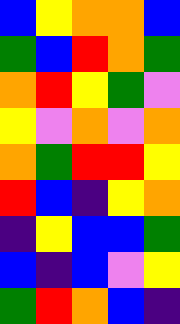[["blue", "yellow", "orange", "orange", "blue"], ["green", "blue", "red", "orange", "green"], ["orange", "red", "yellow", "green", "violet"], ["yellow", "violet", "orange", "violet", "orange"], ["orange", "green", "red", "red", "yellow"], ["red", "blue", "indigo", "yellow", "orange"], ["indigo", "yellow", "blue", "blue", "green"], ["blue", "indigo", "blue", "violet", "yellow"], ["green", "red", "orange", "blue", "indigo"]]